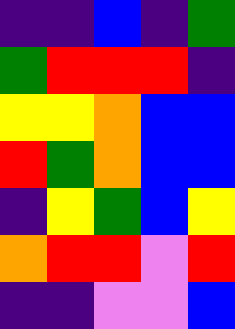[["indigo", "indigo", "blue", "indigo", "green"], ["green", "red", "red", "red", "indigo"], ["yellow", "yellow", "orange", "blue", "blue"], ["red", "green", "orange", "blue", "blue"], ["indigo", "yellow", "green", "blue", "yellow"], ["orange", "red", "red", "violet", "red"], ["indigo", "indigo", "violet", "violet", "blue"]]